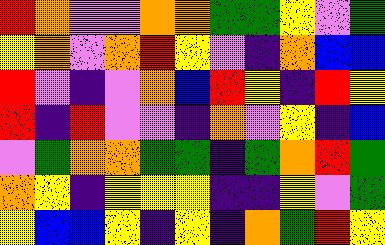[["red", "orange", "violet", "violet", "orange", "orange", "green", "green", "yellow", "violet", "green"], ["yellow", "orange", "violet", "orange", "red", "yellow", "violet", "indigo", "orange", "blue", "blue"], ["red", "violet", "indigo", "violet", "orange", "blue", "red", "yellow", "indigo", "red", "yellow"], ["red", "indigo", "red", "violet", "violet", "indigo", "orange", "violet", "yellow", "indigo", "blue"], ["violet", "green", "orange", "orange", "green", "green", "indigo", "green", "orange", "red", "green"], ["orange", "yellow", "indigo", "yellow", "yellow", "yellow", "indigo", "indigo", "yellow", "violet", "green"], ["yellow", "blue", "blue", "yellow", "indigo", "yellow", "indigo", "orange", "green", "red", "yellow"]]